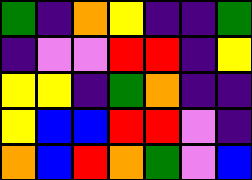[["green", "indigo", "orange", "yellow", "indigo", "indigo", "green"], ["indigo", "violet", "violet", "red", "red", "indigo", "yellow"], ["yellow", "yellow", "indigo", "green", "orange", "indigo", "indigo"], ["yellow", "blue", "blue", "red", "red", "violet", "indigo"], ["orange", "blue", "red", "orange", "green", "violet", "blue"]]